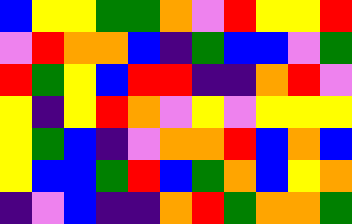[["blue", "yellow", "yellow", "green", "green", "orange", "violet", "red", "yellow", "yellow", "red"], ["violet", "red", "orange", "orange", "blue", "indigo", "green", "blue", "blue", "violet", "green"], ["red", "green", "yellow", "blue", "red", "red", "indigo", "indigo", "orange", "red", "violet"], ["yellow", "indigo", "yellow", "red", "orange", "violet", "yellow", "violet", "yellow", "yellow", "yellow"], ["yellow", "green", "blue", "indigo", "violet", "orange", "orange", "red", "blue", "orange", "blue"], ["yellow", "blue", "blue", "green", "red", "blue", "green", "orange", "blue", "yellow", "orange"], ["indigo", "violet", "blue", "indigo", "indigo", "orange", "red", "green", "orange", "orange", "green"]]